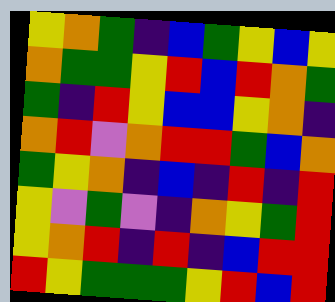[["yellow", "orange", "green", "indigo", "blue", "green", "yellow", "blue", "yellow"], ["orange", "green", "green", "yellow", "red", "blue", "red", "orange", "green"], ["green", "indigo", "red", "yellow", "blue", "blue", "yellow", "orange", "indigo"], ["orange", "red", "violet", "orange", "red", "red", "green", "blue", "orange"], ["green", "yellow", "orange", "indigo", "blue", "indigo", "red", "indigo", "red"], ["yellow", "violet", "green", "violet", "indigo", "orange", "yellow", "green", "red"], ["yellow", "orange", "red", "indigo", "red", "indigo", "blue", "red", "red"], ["red", "yellow", "green", "green", "green", "yellow", "red", "blue", "red"]]